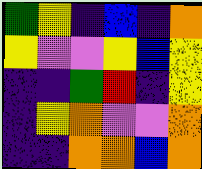[["green", "yellow", "indigo", "blue", "indigo", "orange"], ["yellow", "violet", "violet", "yellow", "blue", "yellow"], ["indigo", "indigo", "green", "red", "indigo", "yellow"], ["indigo", "yellow", "orange", "violet", "violet", "orange"], ["indigo", "indigo", "orange", "orange", "blue", "orange"]]